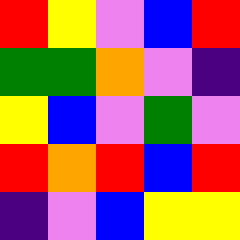[["red", "yellow", "violet", "blue", "red"], ["green", "green", "orange", "violet", "indigo"], ["yellow", "blue", "violet", "green", "violet"], ["red", "orange", "red", "blue", "red"], ["indigo", "violet", "blue", "yellow", "yellow"]]